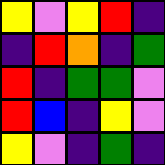[["yellow", "violet", "yellow", "red", "indigo"], ["indigo", "red", "orange", "indigo", "green"], ["red", "indigo", "green", "green", "violet"], ["red", "blue", "indigo", "yellow", "violet"], ["yellow", "violet", "indigo", "green", "indigo"]]